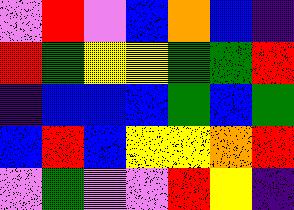[["violet", "red", "violet", "blue", "orange", "blue", "indigo"], ["red", "green", "yellow", "yellow", "green", "green", "red"], ["indigo", "blue", "blue", "blue", "green", "blue", "green"], ["blue", "red", "blue", "yellow", "yellow", "orange", "red"], ["violet", "green", "violet", "violet", "red", "yellow", "indigo"]]